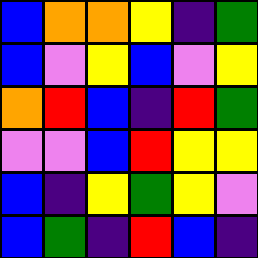[["blue", "orange", "orange", "yellow", "indigo", "green"], ["blue", "violet", "yellow", "blue", "violet", "yellow"], ["orange", "red", "blue", "indigo", "red", "green"], ["violet", "violet", "blue", "red", "yellow", "yellow"], ["blue", "indigo", "yellow", "green", "yellow", "violet"], ["blue", "green", "indigo", "red", "blue", "indigo"]]